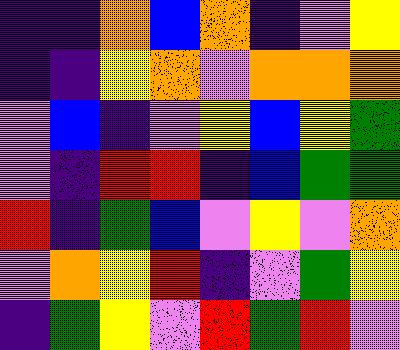[["indigo", "indigo", "orange", "blue", "orange", "indigo", "violet", "yellow"], ["indigo", "indigo", "yellow", "orange", "violet", "orange", "orange", "orange"], ["violet", "blue", "indigo", "violet", "yellow", "blue", "yellow", "green"], ["violet", "indigo", "red", "red", "indigo", "blue", "green", "green"], ["red", "indigo", "green", "blue", "violet", "yellow", "violet", "orange"], ["violet", "orange", "yellow", "red", "indigo", "violet", "green", "yellow"], ["indigo", "green", "yellow", "violet", "red", "green", "red", "violet"]]